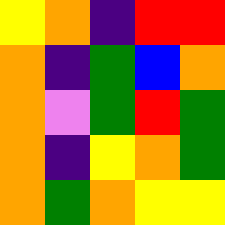[["yellow", "orange", "indigo", "red", "red"], ["orange", "indigo", "green", "blue", "orange"], ["orange", "violet", "green", "red", "green"], ["orange", "indigo", "yellow", "orange", "green"], ["orange", "green", "orange", "yellow", "yellow"]]